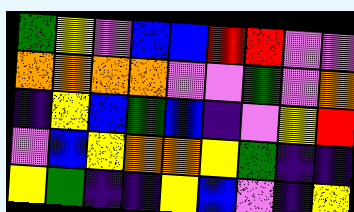[["green", "yellow", "violet", "blue", "blue", "red", "red", "violet", "violet"], ["orange", "orange", "orange", "orange", "violet", "violet", "green", "violet", "orange"], ["indigo", "yellow", "blue", "green", "blue", "indigo", "violet", "yellow", "red"], ["violet", "blue", "yellow", "orange", "orange", "yellow", "green", "indigo", "indigo"], ["yellow", "green", "indigo", "indigo", "yellow", "blue", "violet", "indigo", "yellow"]]